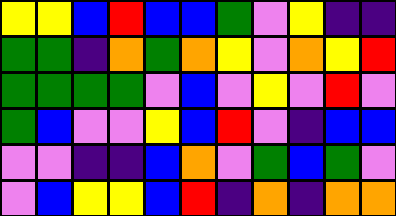[["yellow", "yellow", "blue", "red", "blue", "blue", "green", "violet", "yellow", "indigo", "indigo"], ["green", "green", "indigo", "orange", "green", "orange", "yellow", "violet", "orange", "yellow", "red"], ["green", "green", "green", "green", "violet", "blue", "violet", "yellow", "violet", "red", "violet"], ["green", "blue", "violet", "violet", "yellow", "blue", "red", "violet", "indigo", "blue", "blue"], ["violet", "violet", "indigo", "indigo", "blue", "orange", "violet", "green", "blue", "green", "violet"], ["violet", "blue", "yellow", "yellow", "blue", "red", "indigo", "orange", "indigo", "orange", "orange"]]